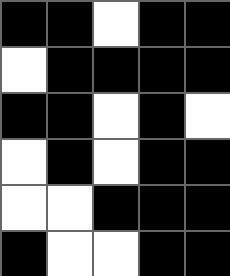[["black", "black", "white", "black", "black"], ["white", "black", "black", "black", "black"], ["black", "black", "white", "black", "white"], ["white", "black", "white", "black", "black"], ["white", "white", "black", "black", "black"], ["black", "white", "white", "black", "black"]]